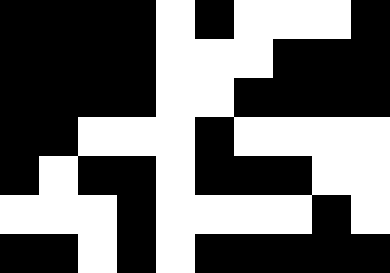[["black", "black", "black", "black", "white", "black", "white", "white", "white", "black"], ["black", "black", "black", "black", "white", "white", "white", "black", "black", "black"], ["black", "black", "black", "black", "white", "white", "black", "black", "black", "black"], ["black", "black", "white", "white", "white", "black", "white", "white", "white", "white"], ["black", "white", "black", "black", "white", "black", "black", "black", "white", "white"], ["white", "white", "white", "black", "white", "white", "white", "white", "black", "white"], ["black", "black", "white", "black", "white", "black", "black", "black", "black", "black"]]